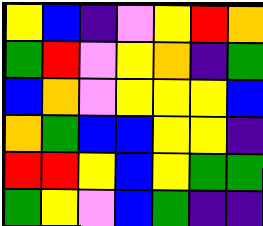[["yellow", "blue", "indigo", "violet", "yellow", "red", "orange"], ["green", "red", "violet", "yellow", "orange", "indigo", "green"], ["blue", "orange", "violet", "yellow", "yellow", "yellow", "blue"], ["orange", "green", "blue", "blue", "yellow", "yellow", "indigo"], ["red", "red", "yellow", "blue", "yellow", "green", "green"], ["green", "yellow", "violet", "blue", "green", "indigo", "indigo"]]